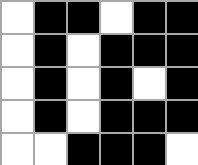[["white", "black", "black", "white", "black", "black"], ["white", "black", "white", "black", "black", "black"], ["white", "black", "white", "black", "white", "black"], ["white", "black", "white", "black", "black", "black"], ["white", "white", "black", "black", "black", "white"]]